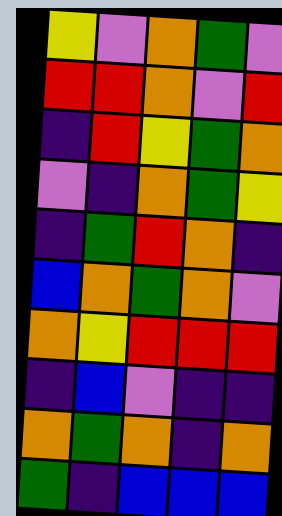[["yellow", "violet", "orange", "green", "violet"], ["red", "red", "orange", "violet", "red"], ["indigo", "red", "yellow", "green", "orange"], ["violet", "indigo", "orange", "green", "yellow"], ["indigo", "green", "red", "orange", "indigo"], ["blue", "orange", "green", "orange", "violet"], ["orange", "yellow", "red", "red", "red"], ["indigo", "blue", "violet", "indigo", "indigo"], ["orange", "green", "orange", "indigo", "orange"], ["green", "indigo", "blue", "blue", "blue"]]